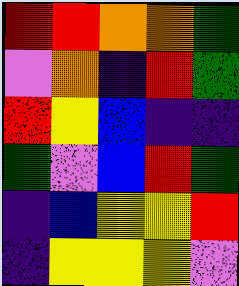[["red", "red", "orange", "orange", "green"], ["violet", "orange", "indigo", "red", "green"], ["red", "yellow", "blue", "indigo", "indigo"], ["green", "violet", "blue", "red", "green"], ["indigo", "blue", "yellow", "yellow", "red"], ["indigo", "yellow", "yellow", "yellow", "violet"]]